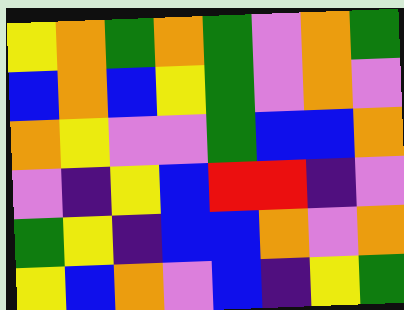[["yellow", "orange", "green", "orange", "green", "violet", "orange", "green"], ["blue", "orange", "blue", "yellow", "green", "violet", "orange", "violet"], ["orange", "yellow", "violet", "violet", "green", "blue", "blue", "orange"], ["violet", "indigo", "yellow", "blue", "red", "red", "indigo", "violet"], ["green", "yellow", "indigo", "blue", "blue", "orange", "violet", "orange"], ["yellow", "blue", "orange", "violet", "blue", "indigo", "yellow", "green"]]